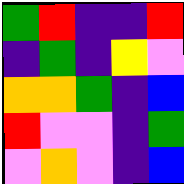[["green", "red", "indigo", "indigo", "red"], ["indigo", "green", "indigo", "yellow", "violet"], ["orange", "orange", "green", "indigo", "blue"], ["red", "violet", "violet", "indigo", "green"], ["violet", "orange", "violet", "indigo", "blue"]]